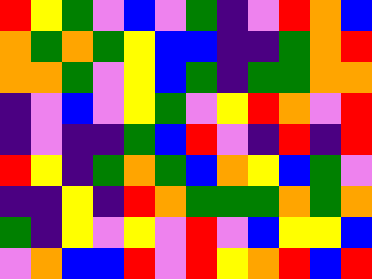[["red", "yellow", "green", "violet", "blue", "violet", "green", "indigo", "violet", "red", "orange", "blue"], ["orange", "green", "orange", "green", "yellow", "blue", "blue", "indigo", "indigo", "green", "orange", "red"], ["orange", "orange", "green", "violet", "yellow", "blue", "green", "indigo", "green", "green", "orange", "orange"], ["indigo", "violet", "blue", "violet", "yellow", "green", "violet", "yellow", "red", "orange", "violet", "red"], ["indigo", "violet", "indigo", "indigo", "green", "blue", "red", "violet", "indigo", "red", "indigo", "red"], ["red", "yellow", "indigo", "green", "orange", "green", "blue", "orange", "yellow", "blue", "green", "violet"], ["indigo", "indigo", "yellow", "indigo", "red", "orange", "green", "green", "green", "orange", "green", "orange"], ["green", "indigo", "yellow", "violet", "yellow", "violet", "red", "violet", "blue", "yellow", "yellow", "blue"], ["violet", "orange", "blue", "blue", "red", "violet", "red", "yellow", "orange", "red", "blue", "red"]]